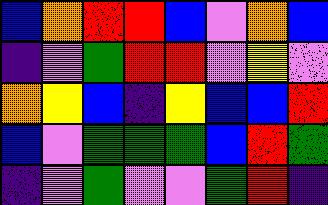[["blue", "orange", "red", "red", "blue", "violet", "orange", "blue"], ["indigo", "violet", "green", "red", "red", "violet", "yellow", "violet"], ["orange", "yellow", "blue", "indigo", "yellow", "blue", "blue", "red"], ["blue", "violet", "green", "green", "green", "blue", "red", "green"], ["indigo", "violet", "green", "violet", "violet", "green", "red", "indigo"]]